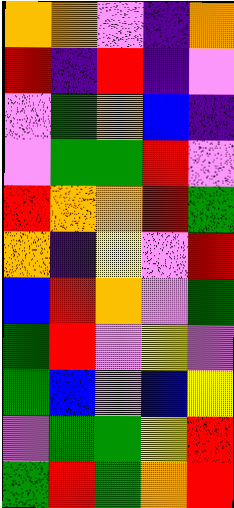[["orange", "orange", "violet", "indigo", "orange"], ["red", "indigo", "red", "indigo", "violet"], ["violet", "green", "orange", "blue", "indigo"], ["violet", "green", "green", "red", "violet"], ["red", "orange", "orange", "red", "green"], ["orange", "indigo", "yellow", "violet", "red"], ["blue", "red", "orange", "violet", "green"], ["green", "red", "violet", "yellow", "violet"], ["green", "blue", "violet", "blue", "yellow"], ["violet", "green", "green", "yellow", "red"], ["green", "red", "green", "orange", "red"]]